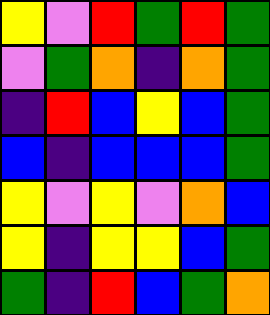[["yellow", "violet", "red", "green", "red", "green"], ["violet", "green", "orange", "indigo", "orange", "green"], ["indigo", "red", "blue", "yellow", "blue", "green"], ["blue", "indigo", "blue", "blue", "blue", "green"], ["yellow", "violet", "yellow", "violet", "orange", "blue"], ["yellow", "indigo", "yellow", "yellow", "blue", "green"], ["green", "indigo", "red", "blue", "green", "orange"]]